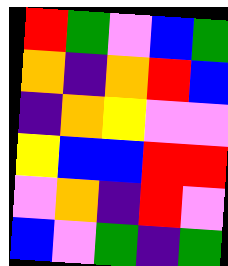[["red", "green", "violet", "blue", "green"], ["orange", "indigo", "orange", "red", "blue"], ["indigo", "orange", "yellow", "violet", "violet"], ["yellow", "blue", "blue", "red", "red"], ["violet", "orange", "indigo", "red", "violet"], ["blue", "violet", "green", "indigo", "green"]]